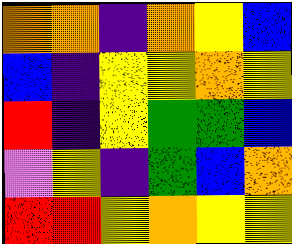[["orange", "orange", "indigo", "orange", "yellow", "blue"], ["blue", "indigo", "yellow", "yellow", "orange", "yellow"], ["red", "indigo", "yellow", "green", "green", "blue"], ["violet", "yellow", "indigo", "green", "blue", "orange"], ["red", "red", "yellow", "orange", "yellow", "yellow"]]